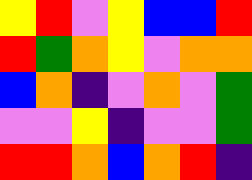[["yellow", "red", "violet", "yellow", "blue", "blue", "red"], ["red", "green", "orange", "yellow", "violet", "orange", "orange"], ["blue", "orange", "indigo", "violet", "orange", "violet", "green"], ["violet", "violet", "yellow", "indigo", "violet", "violet", "green"], ["red", "red", "orange", "blue", "orange", "red", "indigo"]]